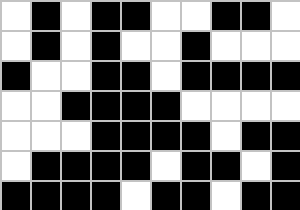[["white", "black", "white", "black", "black", "white", "white", "black", "black", "white"], ["white", "black", "white", "black", "white", "white", "black", "white", "white", "white"], ["black", "white", "white", "black", "black", "white", "black", "black", "black", "black"], ["white", "white", "black", "black", "black", "black", "white", "white", "white", "white"], ["white", "white", "white", "black", "black", "black", "black", "white", "black", "black"], ["white", "black", "black", "black", "black", "white", "black", "black", "white", "black"], ["black", "black", "black", "black", "white", "black", "black", "white", "black", "black"]]